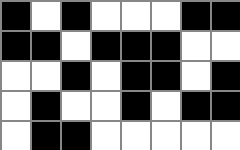[["black", "white", "black", "white", "white", "white", "black", "black"], ["black", "black", "white", "black", "black", "black", "white", "white"], ["white", "white", "black", "white", "black", "black", "white", "black"], ["white", "black", "white", "white", "black", "white", "black", "black"], ["white", "black", "black", "white", "white", "white", "white", "white"]]